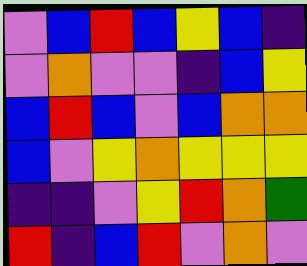[["violet", "blue", "red", "blue", "yellow", "blue", "indigo"], ["violet", "orange", "violet", "violet", "indigo", "blue", "yellow"], ["blue", "red", "blue", "violet", "blue", "orange", "orange"], ["blue", "violet", "yellow", "orange", "yellow", "yellow", "yellow"], ["indigo", "indigo", "violet", "yellow", "red", "orange", "green"], ["red", "indigo", "blue", "red", "violet", "orange", "violet"]]